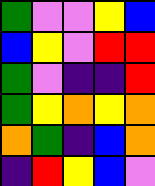[["green", "violet", "violet", "yellow", "blue"], ["blue", "yellow", "violet", "red", "red"], ["green", "violet", "indigo", "indigo", "red"], ["green", "yellow", "orange", "yellow", "orange"], ["orange", "green", "indigo", "blue", "orange"], ["indigo", "red", "yellow", "blue", "violet"]]